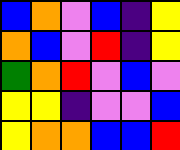[["blue", "orange", "violet", "blue", "indigo", "yellow"], ["orange", "blue", "violet", "red", "indigo", "yellow"], ["green", "orange", "red", "violet", "blue", "violet"], ["yellow", "yellow", "indigo", "violet", "violet", "blue"], ["yellow", "orange", "orange", "blue", "blue", "red"]]